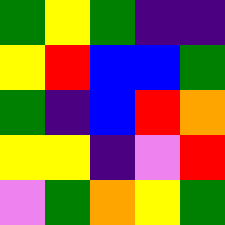[["green", "yellow", "green", "indigo", "indigo"], ["yellow", "red", "blue", "blue", "green"], ["green", "indigo", "blue", "red", "orange"], ["yellow", "yellow", "indigo", "violet", "red"], ["violet", "green", "orange", "yellow", "green"]]